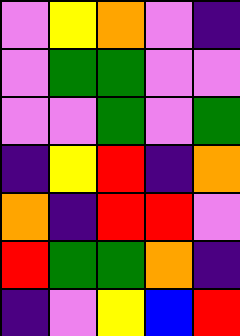[["violet", "yellow", "orange", "violet", "indigo"], ["violet", "green", "green", "violet", "violet"], ["violet", "violet", "green", "violet", "green"], ["indigo", "yellow", "red", "indigo", "orange"], ["orange", "indigo", "red", "red", "violet"], ["red", "green", "green", "orange", "indigo"], ["indigo", "violet", "yellow", "blue", "red"]]